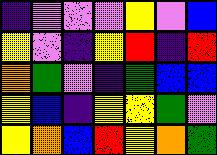[["indigo", "violet", "violet", "violet", "yellow", "violet", "blue"], ["yellow", "violet", "indigo", "yellow", "red", "indigo", "red"], ["orange", "green", "violet", "indigo", "green", "blue", "blue"], ["yellow", "blue", "indigo", "yellow", "yellow", "green", "violet"], ["yellow", "orange", "blue", "red", "yellow", "orange", "green"]]